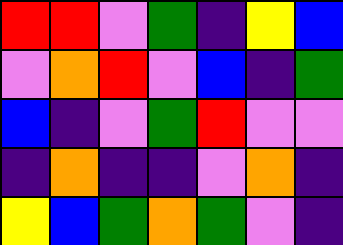[["red", "red", "violet", "green", "indigo", "yellow", "blue"], ["violet", "orange", "red", "violet", "blue", "indigo", "green"], ["blue", "indigo", "violet", "green", "red", "violet", "violet"], ["indigo", "orange", "indigo", "indigo", "violet", "orange", "indigo"], ["yellow", "blue", "green", "orange", "green", "violet", "indigo"]]